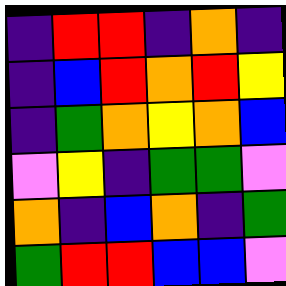[["indigo", "red", "red", "indigo", "orange", "indigo"], ["indigo", "blue", "red", "orange", "red", "yellow"], ["indigo", "green", "orange", "yellow", "orange", "blue"], ["violet", "yellow", "indigo", "green", "green", "violet"], ["orange", "indigo", "blue", "orange", "indigo", "green"], ["green", "red", "red", "blue", "blue", "violet"]]